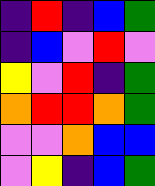[["indigo", "red", "indigo", "blue", "green"], ["indigo", "blue", "violet", "red", "violet"], ["yellow", "violet", "red", "indigo", "green"], ["orange", "red", "red", "orange", "green"], ["violet", "violet", "orange", "blue", "blue"], ["violet", "yellow", "indigo", "blue", "green"]]